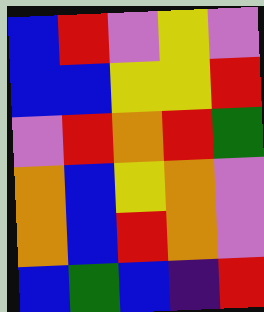[["blue", "red", "violet", "yellow", "violet"], ["blue", "blue", "yellow", "yellow", "red"], ["violet", "red", "orange", "red", "green"], ["orange", "blue", "yellow", "orange", "violet"], ["orange", "blue", "red", "orange", "violet"], ["blue", "green", "blue", "indigo", "red"]]